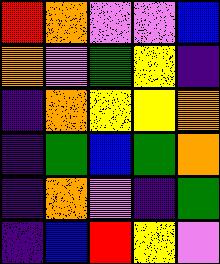[["red", "orange", "violet", "violet", "blue"], ["orange", "violet", "green", "yellow", "indigo"], ["indigo", "orange", "yellow", "yellow", "orange"], ["indigo", "green", "blue", "green", "orange"], ["indigo", "orange", "violet", "indigo", "green"], ["indigo", "blue", "red", "yellow", "violet"]]